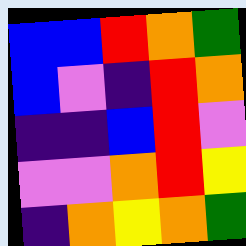[["blue", "blue", "red", "orange", "green"], ["blue", "violet", "indigo", "red", "orange"], ["indigo", "indigo", "blue", "red", "violet"], ["violet", "violet", "orange", "red", "yellow"], ["indigo", "orange", "yellow", "orange", "green"]]